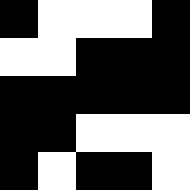[["black", "white", "white", "white", "black"], ["white", "white", "black", "black", "black"], ["black", "black", "black", "black", "black"], ["black", "black", "white", "white", "white"], ["black", "white", "black", "black", "white"]]